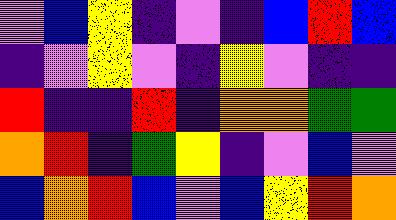[["violet", "blue", "yellow", "indigo", "violet", "indigo", "blue", "red", "blue"], ["indigo", "violet", "yellow", "violet", "indigo", "yellow", "violet", "indigo", "indigo"], ["red", "indigo", "indigo", "red", "indigo", "orange", "orange", "green", "green"], ["orange", "red", "indigo", "green", "yellow", "indigo", "violet", "blue", "violet"], ["blue", "orange", "red", "blue", "violet", "blue", "yellow", "red", "orange"]]